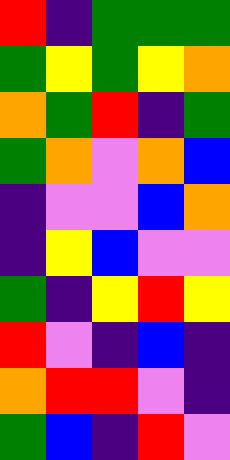[["red", "indigo", "green", "green", "green"], ["green", "yellow", "green", "yellow", "orange"], ["orange", "green", "red", "indigo", "green"], ["green", "orange", "violet", "orange", "blue"], ["indigo", "violet", "violet", "blue", "orange"], ["indigo", "yellow", "blue", "violet", "violet"], ["green", "indigo", "yellow", "red", "yellow"], ["red", "violet", "indigo", "blue", "indigo"], ["orange", "red", "red", "violet", "indigo"], ["green", "blue", "indigo", "red", "violet"]]